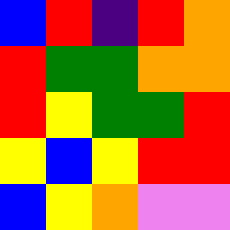[["blue", "red", "indigo", "red", "orange"], ["red", "green", "green", "orange", "orange"], ["red", "yellow", "green", "green", "red"], ["yellow", "blue", "yellow", "red", "red"], ["blue", "yellow", "orange", "violet", "violet"]]